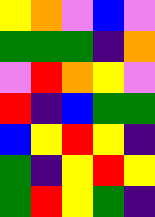[["yellow", "orange", "violet", "blue", "violet"], ["green", "green", "green", "indigo", "orange"], ["violet", "red", "orange", "yellow", "violet"], ["red", "indigo", "blue", "green", "green"], ["blue", "yellow", "red", "yellow", "indigo"], ["green", "indigo", "yellow", "red", "yellow"], ["green", "red", "yellow", "green", "indigo"]]